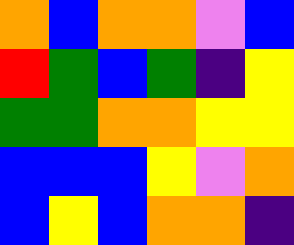[["orange", "blue", "orange", "orange", "violet", "blue"], ["red", "green", "blue", "green", "indigo", "yellow"], ["green", "green", "orange", "orange", "yellow", "yellow"], ["blue", "blue", "blue", "yellow", "violet", "orange"], ["blue", "yellow", "blue", "orange", "orange", "indigo"]]